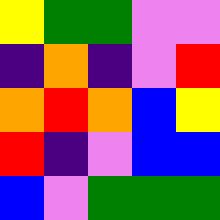[["yellow", "green", "green", "violet", "violet"], ["indigo", "orange", "indigo", "violet", "red"], ["orange", "red", "orange", "blue", "yellow"], ["red", "indigo", "violet", "blue", "blue"], ["blue", "violet", "green", "green", "green"]]